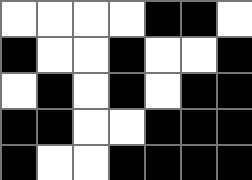[["white", "white", "white", "white", "black", "black", "white"], ["black", "white", "white", "black", "white", "white", "black"], ["white", "black", "white", "black", "white", "black", "black"], ["black", "black", "white", "white", "black", "black", "black"], ["black", "white", "white", "black", "black", "black", "black"]]